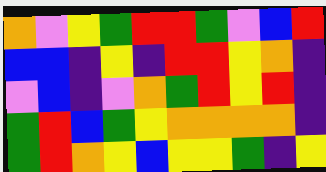[["orange", "violet", "yellow", "green", "red", "red", "green", "violet", "blue", "red"], ["blue", "blue", "indigo", "yellow", "indigo", "red", "red", "yellow", "orange", "indigo"], ["violet", "blue", "indigo", "violet", "orange", "green", "red", "yellow", "red", "indigo"], ["green", "red", "blue", "green", "yellow", "orange", "orange", "orange", "orange", "indigo"], ["green", "red", "orange", "yellow", "blue", "yellow", "yellow", "green", "indigo", "yellow"]]